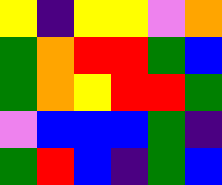[["yellow", "indigo", "yellow", "yellow", "violet", "orange"], ["green", "orange", "red", "red", "green", "blue"], ["green", "orange", "yellow", "red", "red", "green"], ["violet", "blue", "blue", "blue", "green", "indigo"], ["green", "red", "blue", "indigo", "green", "blue"]]